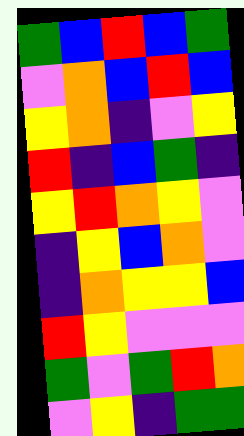[["green", "blue", "red", "blue", "green"], ["violet", "orange", "blue", "red", "blue"], ["yellow", "orange", "indigo", "violet", "yellow"], ["red", "indigo", "blue", "green", "indigo"], ["yellow", "red", "orange", "yellow", "violet"], ["indigo", "yellow", "blue", "orange", "violet"], ["indigo", "orange", "yellow", "yellow", "blue"], ["red", "yellow", "violet", "violet", "violet"], ["green", "violet", "green", "red", "orange"], ["violet", "yellow", "indigo", "green", "green"]]